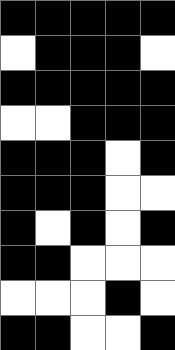[["black", "black", "black", "black", "black"], ["white", "black", "black", "black", "white"], ["black", "black", "black", "black", "black"], ["white", "white", "black", "black", "black"], ["black", "black", "black", "white", "black"], ["black", "black", "black", "white", "white"], ["black", "white", "black", "white", "black"], ["black", "black", "white", "white", "white"], ["white", "white", "white", "black", "white"], ["black", "black", "white", "white", "black"]]